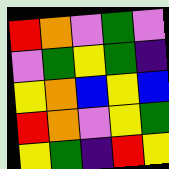[["red", "orange", "violet", "green", "violet"], ["violet", "green", "yellow", "green", "indigo"], ["yellow", "orange", "blue", "yellow", "blue"], ["red", "orange", "violet", "yellow", "green"], ["yellow", "green", "indigo", "red", "yellow"]]